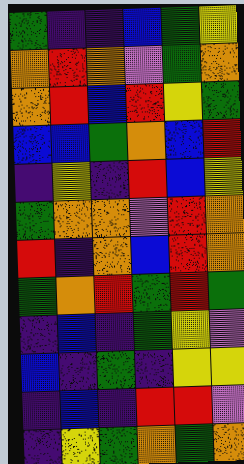[["green", "indigo", "indigo", "blue", "green", "yellow"], ["orange", "red", "orange", "violet", "green", "orange"], ["orange", "red", "blue", "red", "yellow", "green"], ["blue", "blue", "green", "orange", "blue", "red"], ["indigo", "yellow", "indigo", "red", "blue", "yellow"], ["green", "orange", "orange", "violet", "red", "orange"], ["red", "indigo", "orange", "blue", "red", "orange"], ["green", "orange", "red", "green", "red", "green"], ["indigo", "blue", "indigo", "green", "yellow", "violet"], ["blue", "indigo", "green", "indigo", "yellow", "yellow"], ["indigo", "blue", "indigo", "red", "red", "violet"], ["indigo", "yellow", "green", "orange", "green", "orange"]]